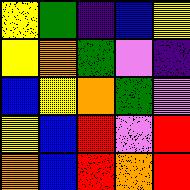[["yellow", "green", "indigo", "blue", "yellow"], ["yellow", "orange", "green", "violet", "indigo"], ["blue", "yellow", "orange", "green", "violet"], ["yellow", "blue", "red", "violet", "red"], ["orange", "blue", "red", "orange", "red"]]